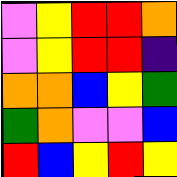[["violet", "yellow", "red", "red", "orange"], ["violet", "yellow", "red", "red", "indigo"], ["orange", "orange", "blue", "yellow", "green"], ["green", "orange", "violet", "violet", "blue"], ["red", "blue", "yellow", "red", "yellow"]]